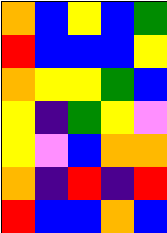[["orange", "blue", "yellow", "blue", "green"], ["red", "blue", "blue", "blue", "yellow"], ["orange", "yellow", "yellow", "green", "blue"], ["yellow", "indigo", "green", "yellow", "violet"], ["yellow", "violet", "blue", "orange", "orange"], ["orange", "indigo", "red", "indigo", "red"], ["red", "blue", "blue", "orange", "blue"]]